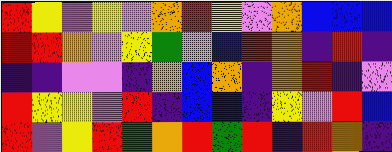[["red", "yellow", "violet", "yellow", "violet", "orange", "red", "yellow", "violet", "orange", "blue", "blue", "blue"], ["red", "red", "orange", "violet", "yellow", "green", "violet", "blue", "red", "orange", "indigo", "red", "indigo"], ["indigo", "indigo", "violet", "violet", "indigo", "orange", "blue", "orange", "indigo", "orange", "red", "indigo", "violet"], ["red", "yellow", "yellow", "violet", "red", "indigo", "blue", "blue", "indigo", "yellow", "violet", "red", "blue"], ["red", "violet", "yellow", "red", "green", "orange", "red", "green", "red", "indigo", "red", "orange", "indigo"]]